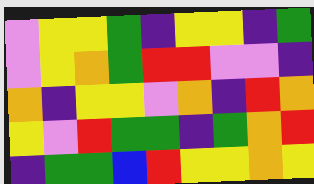[["violet", "yellow", "yellow", "green", "indigo", "yellow", "yellow", "indigo", "green"], ["violet", "yellow", "orange", "green", "red", "red", "violet", "violet", "indigo"], ["orange", "indigo", "yellow", "yellow", "violet", "orange", "indigo", "red", "orange"], ["yellow", "violet", "red", "green", "green", "indigo", "green", "orange", "red"], ["indigo", "green", "green", "blue", "red", "yellow", "yellow", "orange", "yellow"]]